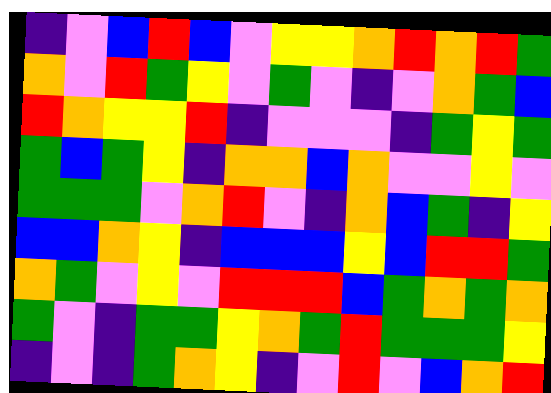[["indigo", "violet", "blue", "red", "blue", "violet", "yellow", "yellow", "orange", "red", "orange", "red", "green"], ["orange", "violet", "red", "green", "yellow", "violet", "green", "violet", "indigo", "violet", "orange", "green", "blue"], ["red", "orange", "yellow", "yellow", "red", "indigo", "violet", "violet", "violet", "indigo", "green", "yellow", "green"], ["green", "blue", "green", "yellow", "indigo", "orange", "orange", "blue", "orange", "violet", "violet", "yellow", "violet"], ["green", "green", "green", "violet", "orange", "red", "violet", "indigo", "orange", "blue", "green", "indigo", "yellow"], ["blue", "blue", "orange", "yellow", "indigo", "blue", "blue", "blue", "yellow", "blue", "red", "red", "green"], ["orange", "green", "violet", "yellow", "violet", "red", "red", "red", "blue", "green", "orange", "green", "orange"], ["green", "violet", "indigo", "green", "green", "yellow", "orange", "green", "red", "green", "green", "green", "yellow"], ["indigo", "violet", "indigo", "green", "orange", "yellow", "indigo", "violet", "red", "violet", "blue", "orange", "red"]]